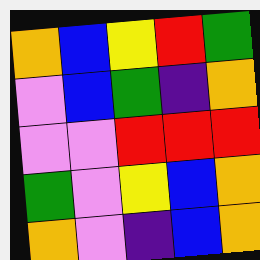[["orange", "blue", "yellow", "red", "green"], ["violet", "blue", "green", "indigo", "orange"], ["violet", "violet", "red", "red", "red"], ["green", "violet", "yellow", "blue", "orange"], ["orange", "violet", "indigo", "blue", "orange"]]